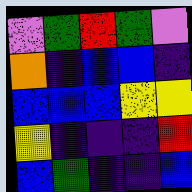[["violet", "green", "red", "green", "violet"], ["orange", "indigo", "blue", "blue", "indigo"], ["blue", "blue", "blue", "yellow", "yellow"], ["yellow", "indigo", "indigo", "indigo", "red"], ["blue", "green", "indigo", "indigo", "blue"]]